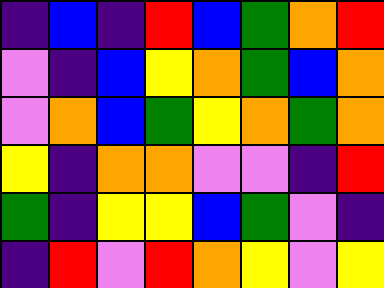[["indigo", "blue", "indigo", "red", "blue", "green", "orange", "red"], ["violet", "indigo", "blue", "yellow", "orange", "green", "blue", "orange"], ["violet", "orange", "blue", "green", "yellow", "orange", "green", "orange"], ["yellow", "indigo", "orange", "orange", "violet", "violet", "indigo", "red"], ["green", "indigo", "yellow", "yellow", "blue", "green", "violet", "indigo"], ["indigo", "red", "violet", "red", "orange", "yellow", "violet", "yellow"]]